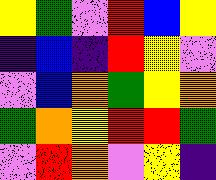[["yellow", "green", "violet", "red", "blue", "yellow"], ["indigo", "blue", "indigo", "red", "yellow", "violet"], ["violet", "blue", "orange", "green", "yellow", "orange"], ["green", "orange", "yellow", "red", "red", "green"], ["violet", "red", "orange", "violet", "yellow", "indigo"]]